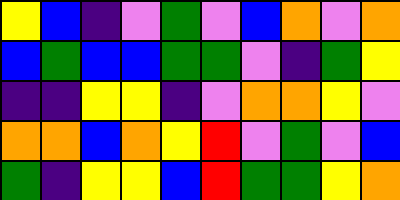[["yellow", "blue", "indigo", "violet", "green", "violet", "blue", "orange", "violet", "orange"], ["blue", "green", "blue", "blue", "green", "green", "violet", "indigo", "green", "yellow"], ["indigo", "indigo", "yellow", "yellow", "indigo", "violet", "orange", "orange", "yellow", "violet"], ["orange", "orange", "blue", "orange", "yellow", "red", "violet", "green", "violet", "blue"], ["green", "indigo", "yellow", "yellow", "blue", "red", "green", "green", "yellow", "orange"]]